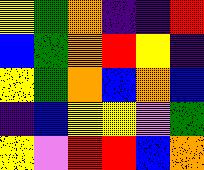[["yellow", "green", "orange", "indigo", "indigo", "red"], ["blue", "green", "orange", "red", "yellow", "indigo"], ["yellow", "green", "orange", "blue", "orange", "blue"], ["indigo", "blue", "yellow", "yellow", "violet", "green"], ["yellow", "violet", "red", "red", "blue", "orange"]]